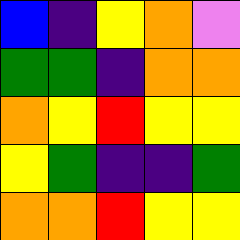[["blue", "indigo", "yellow", "orange", "violet"], ["green", "green", "indigo", "orange", "orange"], ["orange", "yellow", "red", "yellow", "yellow"], ["yellow", "green", "indigo", "indigo", "green"], ["orange", "orange", "red", "yellow", "yellow"]]